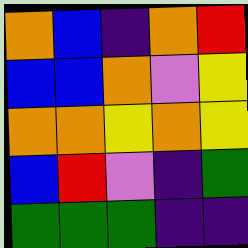[["orange", "blue", "indigo", "orange", "red"], ["blue", "blue", "orange", "violet", "yellow"], ["orange", "orange", "yellow", "orange", "yellow"], ["blue", "red", "violet", "indigo", "green"], ["green", "green", "green", "indigo", "indigo"]]